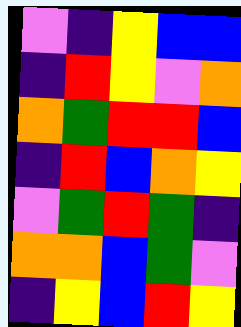[["violet", "indigo", "yellow", "blue", "blue"], ["indigo", "red", "yellow", "violet", "orange"], ["orange", "green", "red", "red", "blue"], ["indigo", "red", "blue", "orange", "yellow"], ["violet", "green", "red", "green", "indigo"], ["orange", "orange", "blue", "green", "violet"], ["indigo", "yellow", "blue", "red", "yellow"]]